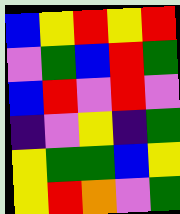[["blue", "yellow", "red", "yellow", "red"], ["violet", "green", "blue", "red", "green"], ["blue", "red", "violet", "red", "violet"], ["indigo", "violet", "yellow", "indigo", "green"], ["yellow", "green", "green", "blue", "yellow"], ["yellow", "red", "orange", "violet", "green"]]